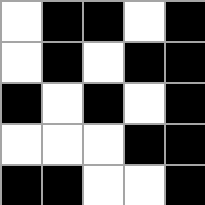[["white", "black", "black", "white", "black"], ["white", "black", "white", "black", "black"], ["black", "white", "black", "white", "black"], ["white", "white", "white", "black", "black"], ["black", "black", "white", "white", "black"]]